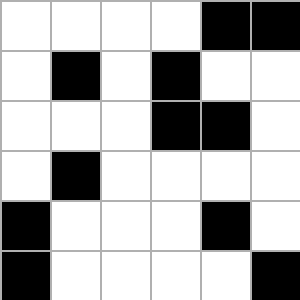[["white", "white", "white", "white", "black", "black"], ["white", "black", "white", "black", "white", "white"], ["white", "white", "white", "black", "black", "white"], ["white", "black", "white", "white", "white", "white"], ["black", "white", "white", "white", "black", "white"], ["black", "white", "white", "white", "white", "black"]]